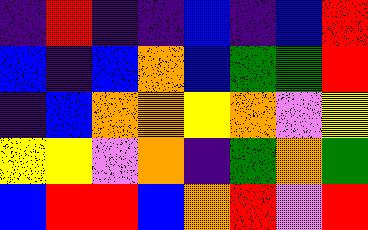[["indigo", "red", "indigo", "indigo", "blue", "indigo", "blue", "red"], ["blue", "indigo", "blue", "orange", "blue", "green", "green", "red"], ["indigo", "blue", "orange", "orange", "yellow", "orange", "violet", "yellow"], ["yellow", "yellow", "violet", "orange", "indigo", "green", "orange", "green"], ["blue", "red", "red", "blue", "orange", "red", "violet", "red"]]